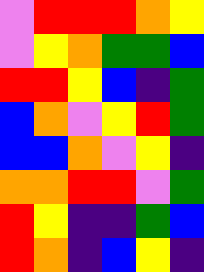[["violet", "red", "red", "red", "orange", "yellow"], ["violet", "yellow", "orange", "green", "green", "blue"], ["red", "red", "yellow", "blue", "indigo", "green"], ["blue", "orange", "violet", "yellow", "red", "green"], ["blue", "blue", "orange", "violet", "yellow", "indigo"], ["orange", "orange", "red", "red", "violet", "green"], ["red", "yellow", "indigo", "indigo", "green", "blue"], ["red", "orange", "indigo", "blue", "yellow", "indigo"]]